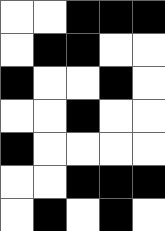[["white", "white", "black", "black", "black"], ["white", "black", "black", "white", "white"], ["black", "white", "white", "black", "white"], ["white", "white", "black", "white", "white"], ["black", "white", "white", "white", "white"], ["white", "white", "black", "black", "black"], ["white", "black", "white", "black", "white"]]